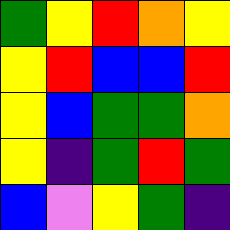[["green", "yellow", "red", "orange", "yellow"], ["yellow", "red", "blue", "blue", "red"], ["yellow", "blue", "green", "green", "orange"], ["yellow", "indigo", "green", "red", "green"], ["blue", "violet", "yellow", "green", "indigo"]]